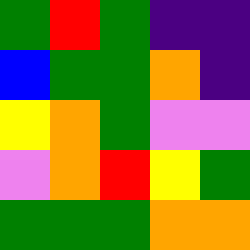[["green", "red", "green", "indigo", "indigo"], ["blue", "green", "green", "orange", "indigo"], ["yellow", "orange", "green", "violet", "violet"], ["violet", "orange", "red", "yellow", "green"], ["green", "green", "green", "orange", "orange"]]